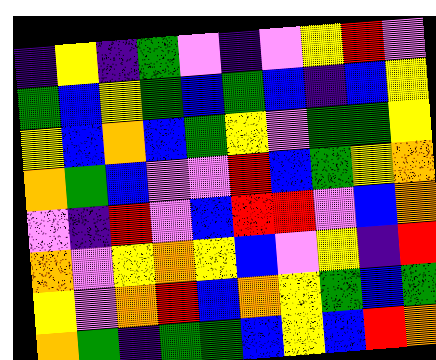[["indigo", "yellow", "indigo", "green", "violet", "indigo", "violet", "yellow", "red", "violet"], ["green", "blue", "yellow", "green", "blue", "green", "blue", "indigo", "blue", "yellow"], ["yellow", "blue", "orange", "blue", "green", "yellow", "violet", "green", "green", "yellow"], ["orange", "green", "blue", "violet", "violet", "red", "blue", "green", "yellow", "orange"], ["violet", "indigo", "red", "violet", "blue", "red", "red", "violet", "blue", "orange"], ["orange", "violet", "yellow", "orange", "yellow", "blue", "violet", "yellow", "indigo", "red"], ["yellow", "violet", "orange", "red", "blue", "orange", "yellow", "green", "blue", "green"], ["orange", "green", "indigo", "green", "green", "blue", "yellow", "blue", "red", "orange"]]